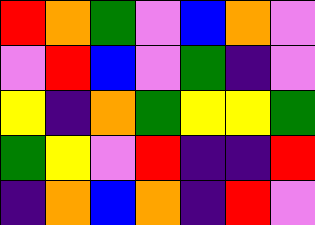[["red", "orange", "green", "violet", "blue", "orange", "violet"], ["violet", "red", "blue", "violet", "green", "indigo", "violet"], ["yellow", "indigo", "orange", "green", "yellow", "yellow", "green"], ["green", "yellow", "violet", "red", "indigo", "indigo", "red"], ["indigo", "orange", "blue", "orange", "indigo", "red", "violet"]]